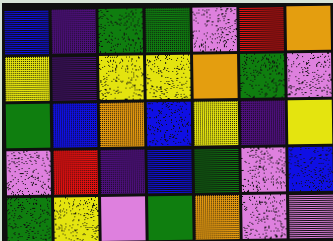[["blue", "indigo", "green", "green", "violet", "red", "orange"], ["yellow", "indigo", "yellow", "yellow", "orange", "green", "violet"], ["green", "blue", "orange", "blue", "yellow", "indigo", "yellow"], ["violet", "red", "indigo", "blue", "green", "violet", "blue"], ["green", "yellow", "violet", "green", "orange", "violet", "violet"]]